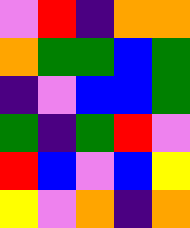[["violet", "red", "indigo", "orange", "orange"], ["orange", "green", "green", "blue", "green"], ["indigo", "violet", "blue", "blue", "green"], ["green", "indigo", "green", "red", "violet"], ["red", "blue", "violet", "blue", "yellow"], ["yellow", "violet", "orange", "indigo", "orange"]]